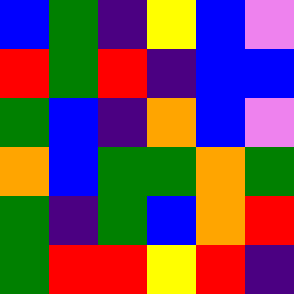[["blue", "green", "indigo", "yellow", "blue", "violet"], ["red", "green", "red", "indigo", "blue", "blue"], ["green", "blue", "indigo", "orange", "blue", "violet"], ["orange", "blue", "green", "green", "orange", "green"], ["green", "indigo", "green", "blue", "orange", "red"], ["green", "red", "red", "yellow", "red", "indigo"]]